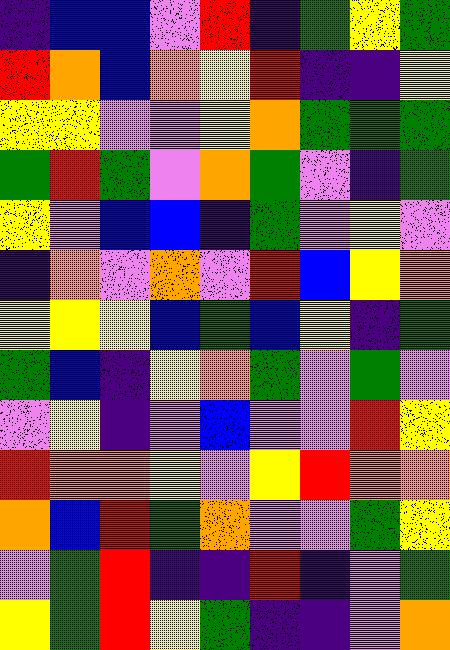[["indigo", "blue", "blue", "violet", "red", "indigo", "green", "yellow", "green"], ["red", "orange", "blue", "orange", "yellow", "red", "indigo", "indigo", "yellow"], ["yellow", "yellow", "violet", "violet", "yellow", "orange", "green", "green", "green"], ["green", "red", "green", "violet", "orange", "green", "violet", "indigo", "green"], ["yellow", "violet", "blue", "blue", "indigo", "green", "violet", "yellow", "violet"], ["indigo", "orange", "violet", "orange", "violet", "red", "blue", "yellow", "orange"], ["yellow", "yellow", "yellow", "blue", "green", "blue", "yellow", "indigo", "green"], ["green", "blue", "indigo", "yellow", "orange", "green", "violet", "green", "violet"], ["violet", "yellow", "indigo", "violet", "blue", "violet", "violet", "red", "yellow"], ["red", "orange", "orange", "yellow", "violet", "yellow", "red", "orange", "orange"], ["orange", "blue", "red", "green", "orange", "violet", "violet", "green", "yellow"], ["violet", "green", "red", "indigo", "indigo", "red", "indigo", "violet", "green"], ["yellow", "green", "red", "yellow", "green", "indigo", "indigo", "violet", "orange"]]